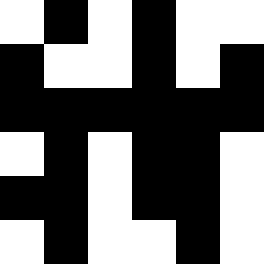[["white", "black", "white", "black", "white", "white"], ["black", "white", "white", "black", "white", "black"], ["black", "black", "black", "black", "black", "black"], ["white", "black", "white", "black", "black", "white"], ["black", "black", "white", "black", "black", "white"], ["white", "black", "white", "white", "black", "white"]]